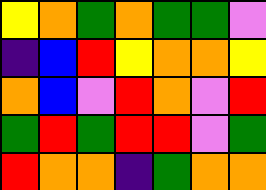[["yellow", "orange", "green", "orange", "green", "green", "violet"], ["indigo", "blue", "red", "yellow", "orange", "orange", "yellow"], ["orange", "blue", "violet", "red", "orange", "violet", "red"], ["green", "red", "green", "red", "red", "violet", "green"], ["red", "orange", "orange", "indigo", "green", "orange", "orange"]]